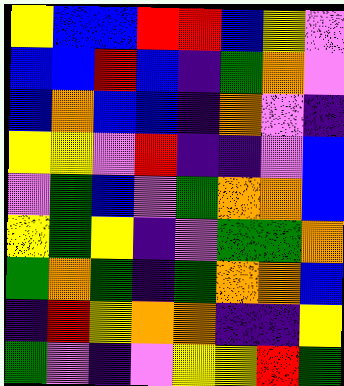[["yellow", "blue", "blue", "red", "red", "blue", "yellow", "violet"], ["blue", "blue", "red", "blue", "indigo", "green", "orange", "violet"], ["blue", "orange", "blue", "blue", "indigo", "orange", "violet", "indigo"], ["yellow", "yellow", "violet", "red", "indigo", "indigo", "violet", "blue"], ["violet", "green", "blue", "violet", "green", "orange", "orange", "blue"], ["yellow", "green", "yellow", "indigo", "violet", "green", "green", "orange"], ["green", "orange", "green", "indigo", "green", "orange", "orange", "blue"], ["indigo", "red", "yellow", "orange", "orange", "indigo", "indigo", "yellow"], ["green", "violet", "indigo", "violet", "yellow", "yellow", "red", "green"]]